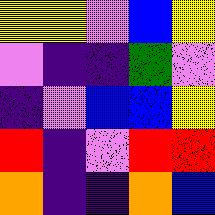[["yellow", "yellow", "violet", "blue", "yellow"], ["violet", "indigo", "indigo", "green", "violet"], ["indigo", "violet", "blue", "blue", "yellow"], ["red", "indigo", "violet", "red", "red"], ["orange", "indigo", "indigo", "orange", "blue"]]